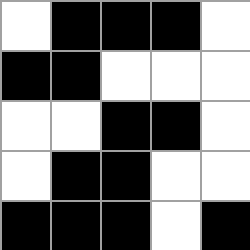[["white", "black", "black", "black", "white"], ["black", "black", "white", "white", "white"], ["white", "white", "black", "black", "white"], ["white", "black", "black", "white", "white"], ["black", "black", "black", "white", "black"]]